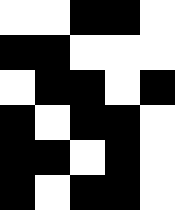[["white", "white", "black", "black", "white"], ["black", "black", "white", "white", "white"], ["white", "black", "black", "white", "black"], ["black", "white", "black", "black", "white"], ["black", "black", "white", "black", "white"], ["black", "white", "black", "black", "white"]]